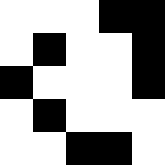[["white", "white", "white", "black", "black"], ["white", "black", "white", "white", "black"], ["black", "white", "white", "white", "black"], ["white", "black", "white", "white", "white"], ["white", "white", "black", "black", "white"]]